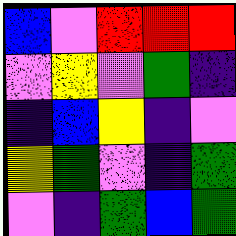[["blue", "violet", "red", "red", "red"], ["violet", "yellow", "violet", "green", "indigo"], ["indigo", "blue", "yellow", "indigo", "violet"], ["yellow", "green", "violet", "indigo", "green"], ["violet", "indigo", "green", "blue", "green"]]